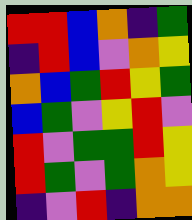[["red", "red", "blue", "orange", "indigo", "green"], ["indigo", "red", "blue", "violet", "orange", "yellow"], ["orange", "blue", "green", "red", "yellow", "green"], ["blue", "green", "violet", "yellow", "red", "violet"], ["red", "violet", "green", "green", "red", "yellow"], ["red", "green", "violet", "green", "orange", "yellow"], ["indigo", "violet", "red", "indigo", "orange", "orange"]]